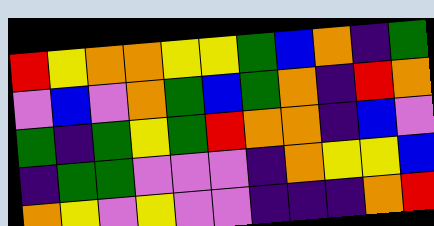[["red", "yellow", "orange", "orange", "yellow", "yellow", "green", "blue", "orange", "indigo", "green"], ["violet", "blue", "violet", "orange", "green", "blue", "green", "orange", "indigo", "red", "orange"], ["green", "indigo", "green", "yellow", "green", "red", "orange", "orange", "indigo", "blue", "violet"], ["indigo", "green", "green", "violet", "violet", "violet", "indigo", "orange", "yellow", "yellow", "blue"], ["orange", "yellow", "violet", "yellow", "violet", "violet", "indigo", "indigo", "indigo", "orange", "red"]]